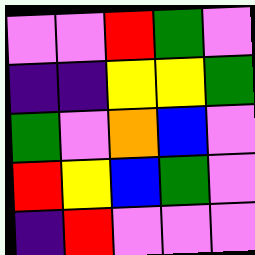[["violet", "violet", "red", "green", "violet"], ["indigo", "indigo", "yellow", "yellow", "green"], ["green", "violet", "orange", "blue", "violet"], ["red", "yellow", "blue", "green", "violet"], ["indigo", "red", "violet", "violet", "violet"]]